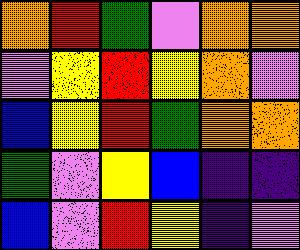[["orange", "red", "green", "violet", "orange", "orange"], ["violet", "yellow", "red", "yellow", "orange", "violet"], ["blue", "yellow", "red", "green", "orange", "orange"], ["green", "violet", "yellow", "blue", "indigo", "indigo"], ["blue", "violet", "red", "yellow", "indigo", "violet"]]